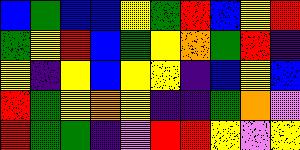[["blue", "green", "blue", "blue", "yellow", "green", "red", "blue", "yellow", "red"], ["green", "yellow", "red", "blue", "green", "yellow", "orange", "green", "red", "indigo"], ["yellow", "indigo", "yellow", "blue", "yellow", "yellow", "indigo", "blue", "yellow", "blue"], ["red", "green", "yellow", "orange", "yellow", "indigo", "indigo", "green", "orange", "violet"], ["red", "green", "green", "indigo", "violet", "red", "red", "yellow", "violet", "yellow"]]